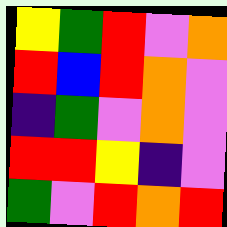[["yellow", "green", "red", "violet", "orange"], ["red", "blue", "red", "orange", "violet"], ["indigo", "green", "violet", "orange", "violet"], ["red", "red", "yellow", "indigo", "violet"], ["green", "violet", "red", "orange", "red"]]